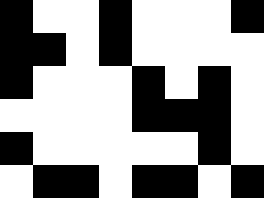[["black", "white", "white", "black", "white", "white", "white", "black"], ["black", "black", "white", "black", "white", "white", "white", "white"], ["black", "white", "white", "white", "black", "white", "black", "white"], ["white", "white", "white", "white", "black", "black", "black", "white"], ["black", "white", "white", "white", "white", "white", "black", "white"], ["white", "black", "black", "white", "black", "black", "white", "black"]]